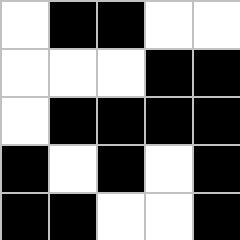[["white", "black", "black", "white", "white"], ["white", "white", "white", "black", "black"], ["white", "black", "black", "black", "black"], ["black", "white", "black", "white", "black"], ["black", "black", "white", "white", "black"]]